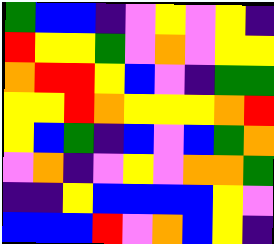[["green", "blue", "blue", "indigo", "violet", "yellow", "violet", "yellow", "indigo"], ["red", "yellow", "yellow", "green", "violet", "orange", "violet", "yellow", "yellow"], ["orange", "red", "red", "yellow", "blue", "violet", "indigo", "green", "green"], ["yellow", "yellow", "red", "orange", "yellow", "yellow", "yellow", "orange", "red"], ["yellow", "blue", "green", "indigo", "blue", "violet", "blue", "green", "orange"], ["violet", "orange", "indigo", "violet", "yellow", "violet", "orange", "orange", "green"], ["indigo", "indigo", "yellow", "blue", "blue", "blue", "blue", "yellow", "violet"], ["blue", "blue", "blue", "red", "violet", "orange", "blue", "yellow", "indigo"]]